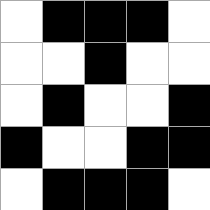[["white", "black", "black", "black", "white"], ["white", "white", "black", "white", "white"], ["white", "black", "white", "white", "black"], ["black", "white", "white", "black", "black"], ["white", "black", "black", "black", "white"]]